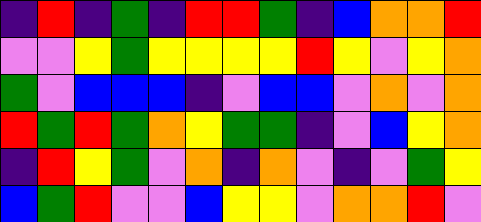[["indigo", "red", "indigo", "green", "indigo", "red", "red", "green", "indigo", "blue", "orange", "orange", "red"], ["violet", "violet", "yellow", "green", "yellow", "yellow", "yellow", "yellow", "red", "yellow", "violet", "yellow", "orange"], ["green", "violet", "blue", "blue", "blue", "indigo", "violet", "blue", "blue", "violet", "orange", "violet", "orange"], ["red", "green", "red", "green", "orange", "yellow", "green", "green", "indigo", "violet", "blue", "yellow", "orange"], ["indigo", "red", "yellow", "green", "violet", "orange", "indigo", "orange", "violet", "indigo", "violet", "green", "yellow"], ["blue", "green", "red", "violet", "violet", "blue", "yellow", "yellow", "violet", "orange", "orange", "red", "violet"]]